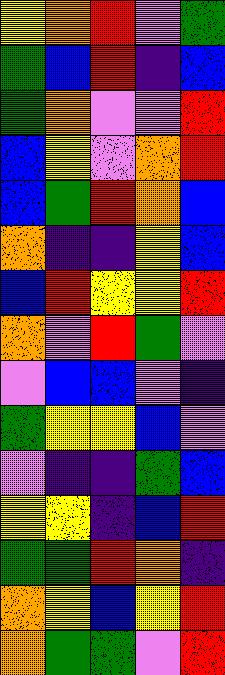[["yellow", "orange", "red", "violet", "green"], ["green", "blue", "red", "indigo", "blue"], ["green", "orange", "violet", "violet", "red"], ["blue", "yellow", "violet", "orange", "red"], ["blue", "green", "red", "orange", "blue"], ["orange", "indigo", "indigo", "yellow", "blue"], ["blue", "red", "yellow", "yellow", "red"], ["orange", "violet", "red", "green", "violet"], ["violet", "blue", "blue", "violet", "indigo"], ["green", "yellow", "yellow", "blue", "violet"], ["violet", "indigo", "indigo", "green", "blue"], ["yellow", "yellow", "indigo", "blue", "red"], ["green", "green", "red", "orange", "indigo"], ["orange", "yellow", "blue", "yellow", "red"], ["orange", "green", "green", "violet", "red"]]